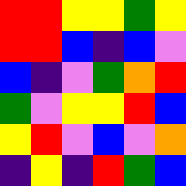[["red", "red", "yellow", "yellow", "green", "yellow"], ["red", "red", "blue", "indigo", "blue", "violet"], ["blue", "indigo", "violet", "green", "orange", "red"], ["green", "violet", "yellow", "yellow", "red", "blue"], ["yellow", "red", "violet", "blue", "violet", "orange"], ["indigo", "yellow", "indigo", "red", "green", "blue"]]